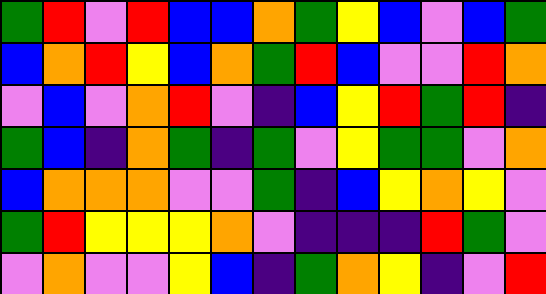[["green", "red", "violet", "red", "blue", "blue", "orange", "green", "yellow", "blue", "violet", "blue", "green"], ["blue", "orange", "red", "yellow", "blue", "orange", "green", "red", "blue", "violet", "violet", "red", "orange"], ["violet", "blue", "violet", "orange", "red", "violet", "indigo", "blue", "yellow", "red", "green", "red", "indigo"], ["green", "blue", "indigo", "orange", "green", "indigo", "green", "violet", "yellow", "green", "green", "violet", "orange"], ["blue", "orange", "orange", "orange", "violet", "violet", "green", "indigo", "blue", "yellow", "orange", "yellow", "violet"], ["green", "red", "yellow", "yellow", "yellow", "orange", "violet", "indigo", "indigo", "indigo", "red", "green", "violet"], ["violet", "orange", "violet", "violet", "yellow", "blue", "indigo", "green", "orange", "yellow", "indigo", "violet", "red"]]